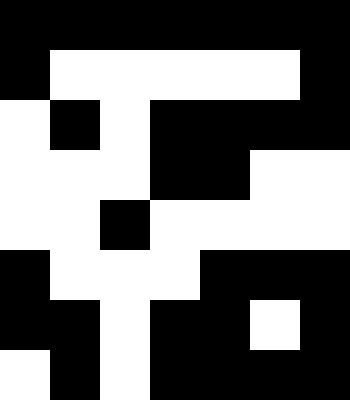[["black", "black", "black", "black", "black", "black", "black"], ["black", "white", "white", "white", "white", "white", "black"], ["white", "black", "white", "black", "black", "black", "black"], ["white", "white", "white", "black", "black", "white", "white"], ["white", "white", "black", "white", "white", "white", "white"], ["black", "white", "white", "white", "black", "black", "black"], ["black", "black", "white", "black", "black", "white", "black"], ["white", "black", "white", "black", "black", "black", "black"]]